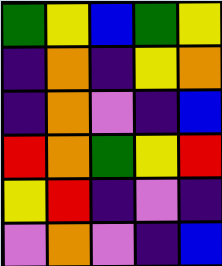[["green", "yellow", "blue", "green", "yellow"], ["indigo", "orange", "indigo", "yellow", "orange"], ["indigo", "orange", "violet", "indigo", "blue"], ["red", "orange", "green", "yellow", "red"], ["yellow", "red", "indigo", "violet", "indigo"], ["violet", "orange", "violet", "indigo", "blue"]]